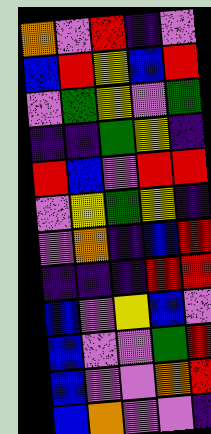[["orange", "violet", "red", "indigo", "violet"], ["blue", "red", "yellow", "blue", "red"], ["violet", "green", "yellow", "violet", "green"], ["indigo", "indigo", "green", "yellow", "indigo"], ["red", "blue", "violet", "red", "red"], ["violet", "yellow", "green", "yellow", "indigo"], ["violet", "orange", "indigo", "blue", "red"], ["indigo", "indigo", "indigo", "red", "red"], ["blue", "violet", "yellow", "blue", "violet"], ["blue", "violet", "violet", "green", "red"], ["blue", "violet", "violet", "orange", "red"], ["blue", "orange", "violet", "violet", "indigo"]]